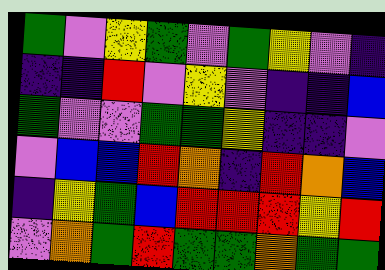[["green", "violet", "yellow", "green", "violet", "green", "yellow", "violet", "indigo"], ["indigo", "indigo", "red", "violet", "yellow", "violet", "indigo", "indigo", "blue"], ["green", "violet", "violet", "green", "green", "yellow", "indigo", "indigo", "violet"], ["violet", "blue", "blue", "red", "orange", "indigo", "red", "orange", "blue"], ["indigo", "yellow", "green", "blue", "red", "red", "red", "yellow", "red"], ["violet", "orange", "green", "red", "green", "green", "orange", "green", "green"]]